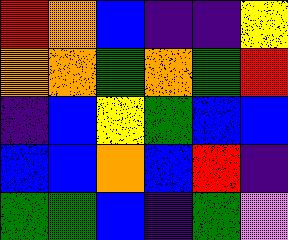[["red", "orange", "blue", "indigo", "indigo", "yellow"], ["orange", "orange", "green", "orange", "green", "red"], ["indigo", "blue", "yellow", "green", "blue", "blue"], ["blue", "blue", "orange", "blue", "red", "indigo"], ["green", "green", "blue", "indigo", "green", "violet"]]